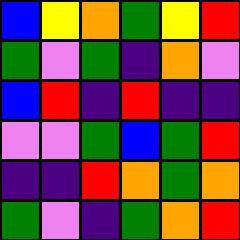[["blue", "yellow", "orange", "green", "yellow", "red"], ["green", "violet", "green", "indigo", "orange", "violet"], ["blue", "red", "indigo", "red", "indigo", "indigo"], ["violet", "violet", "green", "blue", "green", "red"], ["indigo", "indigo", "red", "orange", "green", "orange"], ["green", "violet", "indigo", "green", "orange", "red"]]